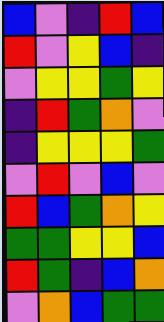[["blue", "violet", "indigo", "red", "blue"], ["red", "violet", "yellow", "blue", "indigo"], ["violet", "yellow", "yellow", "green", "yellow"], ["indigo", "red", "green", "orange", "violet"], ["indigo", "yellow", "yellow", "yellow", "green"], ["violet", "red", "violet", "blue", "violet"], ["red", "blue", "green", "orange", "yellow"], ["green", "green", "yellow", "yellow", "blue"], ["red", "green", "indigo", "blue", "orange"], ["violet", "orange", "blue", "green", "green"]]